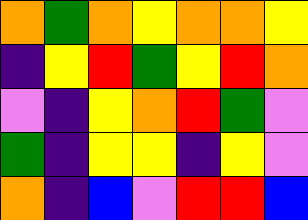[["orange", "green", "orange", "yellow", "orange", "orange", "yellow"], ["indigo", "yellow", "red", "green", "yellow", "red", "orange"], ["violet", "indigo", "yellow", "orange", "red", "green", "violet"], ["green", "indigo", "yellow", "yellow", "indigo", "yellow", "violet"], ["orange", "indigo", "blue", "violet", "red", "red", "blue"]]